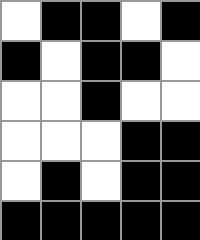[["white", "black", "black", "white", "black"], ["black", "white", "black", "black", "white"], ["white", "white", "black", "white", "white"], ["white", "white", "white", "black", "black"], ["white", "black", "white", "black", "black"], ["black", "black", "black", "black", "black"]]